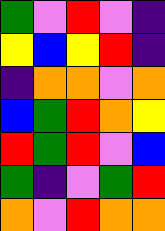[["green", "violet", "red", "violet", "indigo"], ["yellow", "blue", "yellow", "red", "indigo"], ["indigo", "orange", "orange", "violet", "orange"], ["blue", "green", "red", "orange", "yellow"], ["red", "green", "red", "violet", "blue"], ["green", "indigo", "violet", "green", "red"], ["orange", "violet", "red", "orange", "orange"]]